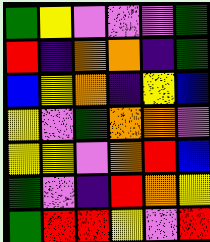[["green", "yellow", "violet", "violet", "violet", "green"], ["red", "indigo", "orange", "orange", "indigo", "green"], ["blue", "yellow", "orange", "indigo", "yellow", "blue"], ["yellow", "violet", "green", "orange", "orange", "violet"], ["yellow", "yellow", "violet", "orange", "red", "blue"], ["green", "violet", "indigo", "red", "orange", "yellow"], ["green", "red", "red", "yellow", "violet", "red"]]